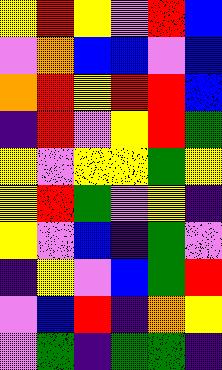[["yellow", "red", "yellow", "violet", "red", "blue"], ["violet", "orange", "blue", "blue", "violet", "blue"], ["orange", "red", "yellow", "red", "red", "blue"], ["indigo", "red", "violet", "yellow", "red", "green"], ["yellow", "violet", "yellow", "yellow", "green", "yellow"], ["yellow", "red", "green", "violet", "yellow", "indigo"], ["yellow", "violet", "blue", "indigo", "green", "violet"], ["indigo", "yellow", "violet", "blue", "green", "red"], ["violet", "blue", "red", "indigo", "orange", "yellow"], ["violet", "green", "indigo", "green", "green", "indigo"]]